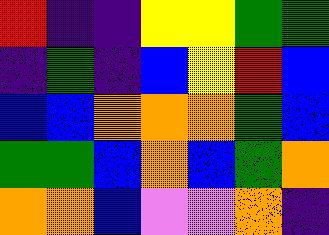[["red", "indigo", "indigo", "yellow", "yellow", "green", "green"], ["indigo", "green", "indigo", "blue", "yellow", "red", "blue"], ["blue", "blue", "orange", "orange", "orange", "green", "blue"], ["green", "green", "blue", "orange", "blue", "green", "orange"], ["orange", "orange", "blue", "violet", "violet", "orange", "indigo"]]